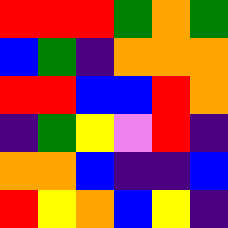[["red", "red", "red", "green", "orange", "green"], ["blue", "green", "indigo", "orange", "orange", "orange"], ["red", "red", "blue", "blue", "red", "orange"], ["indigo", "green", "yellow", "violet", "red", "indigo"], ["orange", "orange", "blue", "indigo", "indigo", "blue"], ["red", "yellow", "orange", "blue", "yellow", "indigo"]]